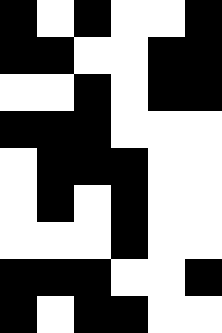[["black", "white", "black", "white", "white", "black"], ["black", "black", "white", "white", "black", "black"], ["white", "white", "black", "white", "black", "black"], ["black", "black", "black", "white", "white", "white"], ["white", "black", "black", "black", "white", "white"], ["white", "black", "white", "black", "white", "white"], ["white", "white", "white", "black", "white", "white"], ["black", "black", "black", "white", "white", "black"], ["black", "white", "black", "black", "white", "white"]]